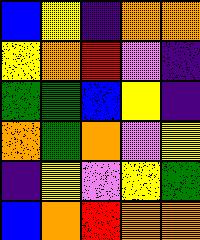[["blue", "yellow", "indigo", "orange", "orange"], ["yellow", "orange", "red", "violet", "indigo"], ["green", "green", "blue", "yellow", "indigo"], ["orange", "green", "orange", "violet", "yellow"], ["indigo", "yellow", "violet", "yellow", "green"], ["blue", "orange", "red", "orange", "orange"]]